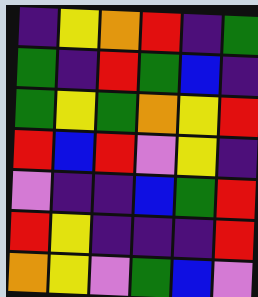[["indigo", "yellow", "orange", "red", "indigo", "green"], ["green", "indigo", "red", "green", "blue", "indigo"], ["green", "yellow", "green", "orange", "yellow", "red"], ["red", "blue", "red", "violet", "yellow", "indigo"], ["violet", "indigo", "indigo", "blue", "green", "red"], ["red", "yellow", "indigo", "indigo", "indigo", "red"], ["orange", "yellow", "violet", "green", "blue", "violet"]]